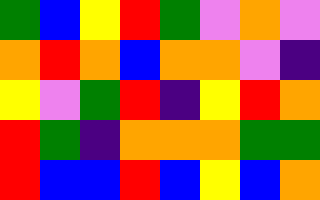[["green", "blue", "yellow", "red", "green", "violet", "orange", "violet"], ["orange", "red", "orange", "blue", "orange", "orange", "violet", "indigo"], ["yellow", "violet", "green", "red", "indigo", "yellow", "red", "orange"], ["red", "green", "indigo", "orange", "orange", "orange", "green", "green"], ["red", "blue", "blue", "red", "blue", "yellow", "blue", "orange"]]